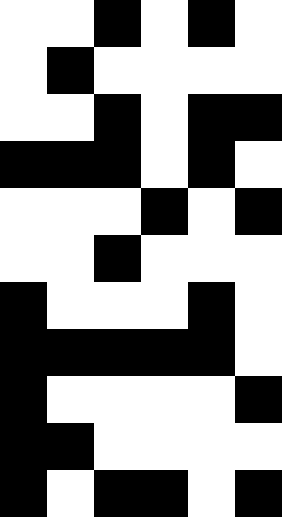[["white", "white", "black", "white", "black", "white"], ["white", "black", "white", "white", "white", "white"], ["white", "white", "black", "white", "black", "black"], ["black", "black", "black", "white", "black", "white"], ["white", "white", "white", "black", "white", "black"], ["white", "white", "black", "white", "white", "white"], ["black", "white", "white", "white", "black", "white"], ["black", "black", "black", "black", "black", "white"], ["black", "white", "white", "white", "white", "black"], ["black", "black", "white", "white", "white", "white"], ["black", "white", "black", "black", "white", "black"]]